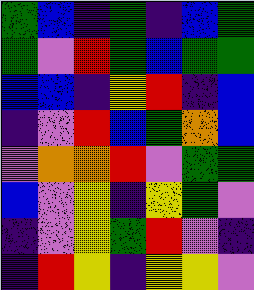[["green", "blue", "indigo", "green", "indigo", "blue", "green"], ["green", "violet", "red", "green", "blue", "green", "green"], ["blue", "blue", "indigo", "yellow", "red", "indigo", "blue"], ["indigo", "violet", "red", "blue", "green", "orange", "blue"], ["violet", "orange", "orange", "red", "violet", "green", "green"], ["blue", "violet", "yellow", "indigo", "yellow", "green", "violet"], ["indigo", "violet", "yellow", "green", "red", "violet", "indigo"], ["indigo", "red", "yellow", "indigo", "yellow", "yellow", "violet"]]